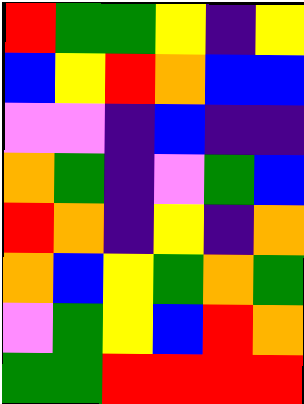[["red", "green", "green", "yellow", "indigo", "yellow"], ["blue", "yellow", "red", "orange", "blue", "blue"], ["violet", "violet", "indigo", "blue", "indigo", "indigo"], ["orange", "green", "indigo", "violet", "green", "blue"], ["red", "orange", "indigo", "yellow", "indigo", "orange"], ["orange", "blue", "yellow", "green", "orange", "green"], ["violet", "green", "yellow", "blue", "red", "orange"], ["green", "green", "red", "red", "red", "red"]]